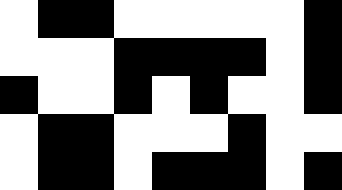[["white", "black", "black", "white", "white", "white", "white", "white", "black"], ["white", "white", "white", "black", "black", "black", "black", "white", "black"], ["black", "white", "white", "black", "white", "black", "white", "white", "black"], ["white", "black", "black", "white", "white", "white", "black", "white", "white"], ["white", "black", "black", "white", "black", "black", "black", "white", "black"]]